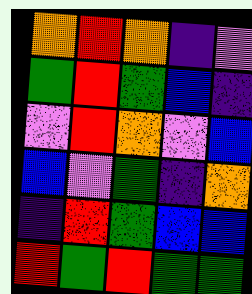[["orange", "red", "orange", "indigo", "violet"], ["green", "red", "green", "blue", "indigo"], ["violet", "red", "orange", "violet", "blue"], ["blue", "violet", "green", "indigo", "orange"], ["indigo", "red", "green", "blue", "blue"], ["red", "green", "red", "green", "green"]]